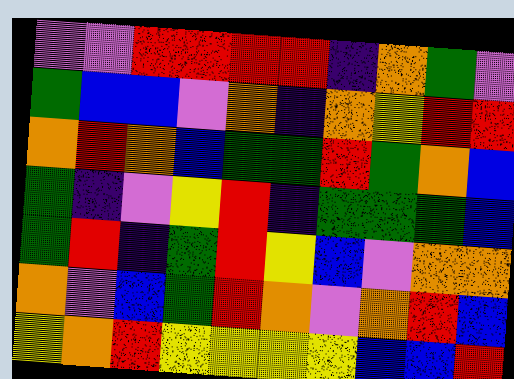[["violet", "violet", "red", "red", "red", "red", "indigo", "orange", "green", "violet"], ["green", "blue", "blue", "violet", "orange", "indigo", "orange", "yellow", "red", "red"], ["orange", "red", "orange", "blue", "green", "green", "red", "green", "orange", "blue"], ["green", "indigo", "violet", "yellow", "red", "indigo", "green", "green", "green", "blue"], ["green", "red", "indigo", "green", "red", "yellow", "blue", "violet", "orange", "orange"], ["orange", "violet", "blue", "green", "red", "orange", "violet", "orange", "red", "blue"], ["yellow", "orange", "red", "yellow", "yellow", "yellow", "yellow", "blue", "blue", "red"]]